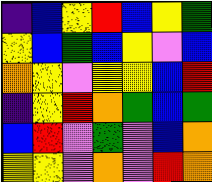[["indigo", "blue", "yellow", "red", "blue", "yellow", "green"], ["yellow", "blue", "green", "blue", "yellow", "violet", "blue"], ["orange", "yellow", "violet", "yellow", "yellow", "blue", "red"], ["indigo", "yellow", "red", "orange", "green", "blue", "green"], ["blue", "red", "violet", "green", "violet", "blue", "orange"], ["yellow", "yellow", "violet", "orange", "violet", "red", "orange"]]